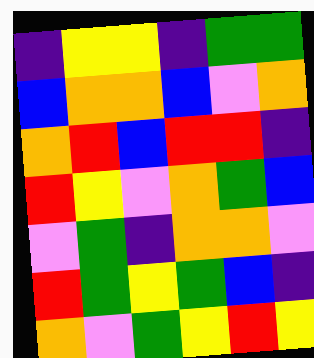[["indigo", "yellow", "yellow", "indigo", "green", "green"], ["blue", "orange", "orange", "blue", "violet", "orange"], ["orange", "red", "blue", "red", "red", "indigo"], ["red", "yellow", "violet", "orange", "green", "blue"], ["violet", "green", "indigo", "orange", "orange", "violet"], ["red", "green", "yellow", "green", "blue", "indigo"], ["orange", "violet", "green", "yellow", "red", "yellow"]]